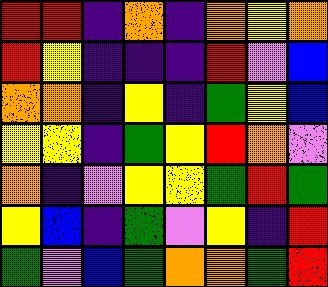[["red", "red", "indigo", "orange", "indigo", "orange", "yellow", "orange"], ["red", "yellow", "indigo", "indigo", "indigo", "red", "violet", "blue"], ["orange", "orange", "indigo", "yellow", "indigo", "green", "yellow", "blue"], ["yellow", "yellow", "indigo", "green", "yellow", "red", "orange", "violet"], ["orange", "indigo", "violet", "yellow", "yellow", "green", "red", "green"], ["yellow", "blue", "indigo", "green", "violet", "yellow", "indigo", "red"], ["green", "violet", "blue", "green", "orange", "orange", "green", "red"]]